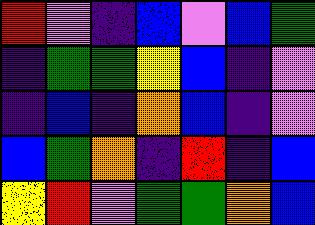[["red", "violet", "indigo", "blue", "violet", "blue", "green"], ["indigo", "green", "green", "yellow", "blue", "indigo", "violet"], ["indigo", "blue", "indigo", "orange", "blue", "indigo", "violet"], ["blue", "green", "orange", "indigo", "red", "indigo", "blue"], ["yellow", "red", "violet", "green", "green", "orange", "blue"]]